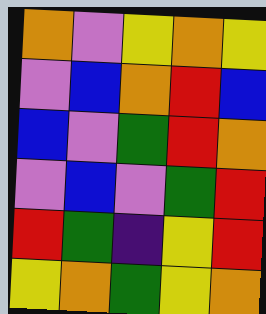[["orange", "violet", "yellow", "orange", "yellow"], ["violet", "blue", "orange", "red", "blue"], ["blue", "violet", "green", "red", "orange"], ["violet", "blue", "violet", "green", "red"], ["red", "green", "indigo", "yellow", "red"], ["yellow", "orange", "green", "yellow", "orange"]]